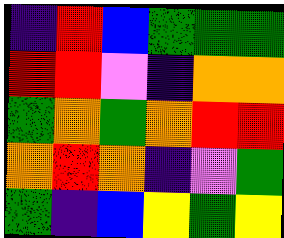[["indigo", "red", "blue", "green", "green", "green"], ["red", "red", "violet", "indigo", "orange", "orange"], ["green", "orange", "green", "orange", "red", "red"], ["orange", "red", "orange", "indigo", "violet", "green"], ["green", "indigo", "blue", "yellow", "green", "yellow"]]